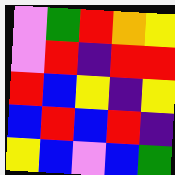[["violet", "green", "red", "orange", "yellow"], ["violet", "red", "indigo", "red", "red"], ["red", "blue", "yellow", "indigo", "yellow"], ["blue", "red", "blue", "red", "indigo"], ["yellow", "blue", "violet", "blue", "green"]]